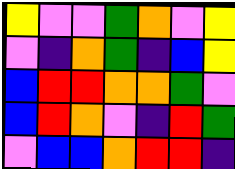[["yellow", "violet", "violet", "green", "orange", "violet", "yellow"], ["violet", "indigo", "orange", "green", "indigo", "blue", "yellow"], ["blue", "red", "red", "orange", "orange", "green", "violet"], ["blue", "red", "orange", "violet", "indigo", "red", "green"], ["violet", "blue", "blue", "orange", "red", "red", "indigo"]]